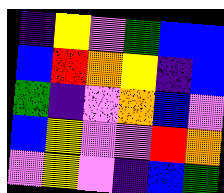[["indigo", "yellow", "violet", "green", "blue", "blue"], ["blue", "red", "orange", "yellow", "indigo", "blue"], ["green", "indigo", "violet", "orange", "blue", "violet"], ["blue", "yellow", "violet", "violet", "red", "orange"], ["violet", "yellow", "violet", "indigo", "blue", "green"]]